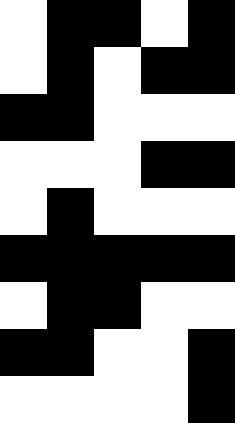[["white", "black", "black", "white", "black"], ["white", "black", "white", "black", "black"], ["black", "black", "white", "white", "white"], ["white", "white", "white", "black", "black"], ["white", "black", "white", "white", "white"], ["black", "black", "black", "black", "black"], ["white", "black", "black", "white", "white"], ["black", "black", "white", "white", "black"], ["white", "white", "white", "white", "black"]]